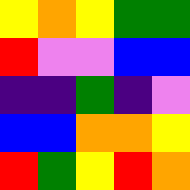[["yellow", "orange", "yellow", "green", "green"], ["red", "violet", "violet", "blue", "blue"], ["indigo", "indigo", "green", "indigo", "violet"], ["blue", "blue", "orange", "orange", "yellow"], ["red", "green", "yellow", "red", "orange"]]